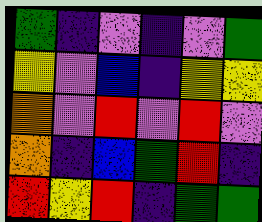[["green", "indigo", "violet", "indigo", "violet", "green"], ["yellow", "violet", "blue", "indigo", "yellow", "yellow"], ["orange", "violet", "red", "violet", "red", "violet"], ["orange", "indigo", "blue", "green", "red", "indigo"], ["red", "yellow", "red", "indigo", "green", "green"]]